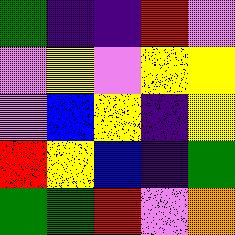[["green", "indigo", "indigo", "red", "violet"], ["violet", "yellow", "violet", "yellow", "yellow"], ["violet", "blue", "yellow", "indigo", "yellow"], ["red", "yellow", "blue", "indigo", "green"], ["green", "green", "red", "violet", "orange"]]